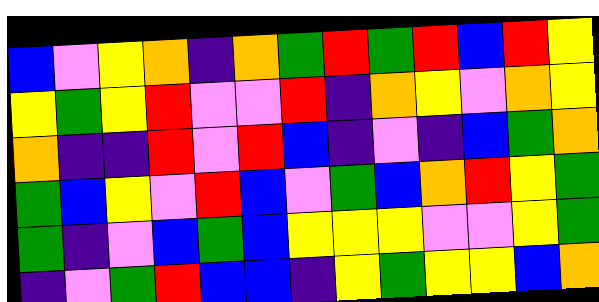[["blue", "violet", "yellow", "orange", "indigo", "orange", "green", "red", "green", "red", "blue", "red", "yellow"], ["yellow", "green", "yellow", "red", "violet", "violet", "red", "indigo", "orange", "yellow", "violet", "orange", "yellow"], ["orange", "indigo", "indigo", "red", "violet", "red", "blue", "indigo", "violet", "indigo", "blue", "green", "orange"], ["green", "blue", "yellow", "violet", "red", "blue", "violet", "green", "blue", "orange", "red", "yellow", "green"], ["green", "indigo", "violet", "blue", "green", "blue", "yellow", "yellow", "yellow", "violet", "violet", "yellow", "green"], ["indigo", "violet", "green", "red", "blue", "blue", "indigo", "yellow", "green", "yellow", "yellow", "blue", "orange"]]